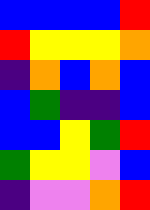[["blue", "blue", "blue", "blue", "red"], ["red", "yellow", "yellow", "yellow", "orange"], ["indigo", "orange", "blue", "orange", "blue"], ["blue", "green", "indigo", "indigo", "blue"], ["blue", "blue", "yellow", "green", "red"], ["green", "yellow", "yellow", "violet", "blue"], ["indigo", "violet", "violet", "orange", "red"]]